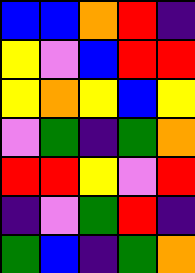[["blue", "blue", "orange", "red", "indigo"], ["yellow", "violet", "blue", "red", "red"], ["yellow", "orange", "yellow", "blue", "yellow"], ["violet", "green", "indigo", "green", "orange"], ["red", "red", "yellow", "violet", "red"], ["indigo", "violet", "green", "red", "indigo"], ["green", "blue", "indigo", "green", "orange"]]